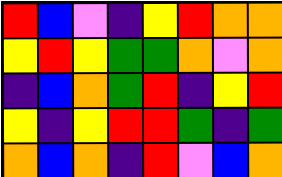[["red", "blue", "violet", "indigo", "yellow", "red", "orange", "orange"], ["yellow", "red", "yellow", "green", "green", "orange", "violet", "orange"], ["indigo", "blue", "orange", "green", "red", "indigo", "yellow", "red"], ["yellow", "indigo", "yellow", "red", "red", "green", "indigo", "green"], ["orange", "blue", "orange", "indigo", "red", "violet", "blue", "orange"]]